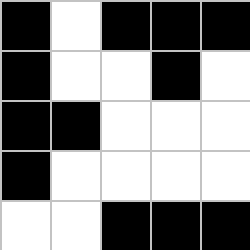[["black", "white", "black", "black", "black"], ["black", "white", "white", "black", "white"], ["black", "black", "white", "white", "white"], ["black", "white", "white", "white", "white"], ["white", "white", "black", "black", "black"]]